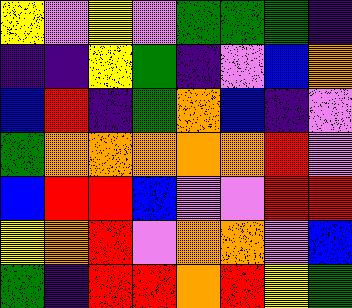[["yellow", "violet", "yellow", "violet", "green", "green", "green", "indigo"], ["indigo", "indigo", "yellow", "green", "indigo", "violet", "blue", "orange"], ["blue", "red", "indigo", "green", "orange", "blue", "indigo", "violet"], ["green", "orange", "orange", "orange", "orange", "orange", "red", "violet"], ["blue", "red", "red", "blue", "violet", "violet", "red", "red"], ["yellow", "orange", "red", "violet", "orange", "orange", "violet", "blue"], ["green", "indigo", "red", "red", "orange", "red", "yellow", "green"]]